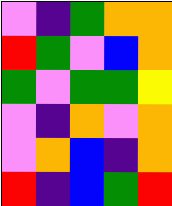[["violet", "indigo", "green", "orange", "orange"], ["red", "green", "violet", "blue", "orange"], ["green", "violet", "green", "green", "yellow"], ["violet", "indigo", "orange", "violet", "orange"], ["violet", "orange", "blue", "indigo", "orange"], ["red", "indigo", "blue", "green", "red"]]